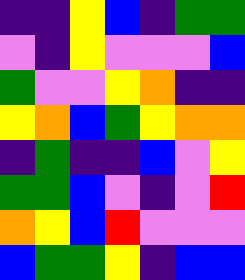[["indigo", "indigo", "yellow", "blue", "indigo", "green", "green"], ["violet", "indigo", "yellow", "violet", "violet", "violet", "blue"], ["green", "violet", "violet", "yellow", "orange", "indigo", "indigo"], ["yellow", "orange", "blue", "green", "yellow", "orange", "orange"], ["indigo", "green", "indigo", "indigo", "blue", "violet", "yellow"], ["green", "green", "blue", "violet", "indigo", "violet", "red"], ["orange", "yellow", "blue", "red", "violet", "violet", "violet"], ["blue", "green", "green", "yellow", "indigo", "blue", "blue"]]